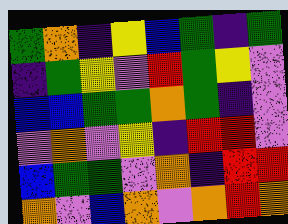[["green", "orange", "indigo", "yellow", "blue", "green", "indigo", "green"], ["indigo", "green", "yellow", "violet", "red", "green", "yellow", "violet"], ["blue", "blue", "green", "green", "orange", "green", "indigo", "violet"], ["violet", "orange", "violet", "yellow", "indigo", "red", "red", "violet"], ["blue", "green", "green", "violet", "orange", "indigo", "red", "red"], ["orange", "violet", "blue", "orange", "violet", "orange", "red", "orange"]]